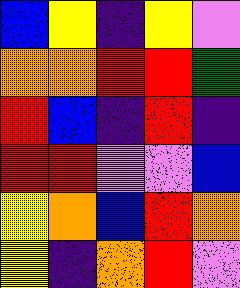[["blue", "yellow", "indigo", "yellow", "violet"], ["orange", "orange", "red", "red", "green"], ["red", "blue", "indigo", "red", "indigo"], ["red", "red", "violet", "violet", "blue"], ["yellow", "orange", "blue", "red", "orange"], ["yellow", "indigo", "orange", "red", "violet"]]